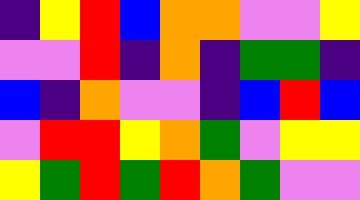[["indigo", "yellow", "red", "blue", "orange", "orange", "violet", "violet", "yellow"], ["violet", "violet", "red", "indigo", "orange", "indigo", "green", "green", "indigo"], ["blue", "indigo", "orange", "violet", "violet", "indigo", "blue", "red", "blue"], ["violet", "red", "red", "yellow", "orange", "green", "violet", "yellow", "yellow"], ["yellow", "green", "red", "green", "red", "orange", "green", "violet", "violet"]]